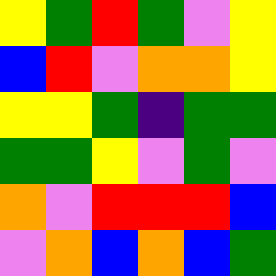[["yellow", "green", "red", "green", "violet", "yellow"], ["blue", "red", "violet", "orange", "orange", "yellow"], ["yellow", "yellow", "green", "indigo", "green", "green"], ["green", "green", "yellow", "violet", "green", "violet"], ["orange", "violet", "red", "red", "red", "blue"], ["violet", "orange", "blue", "orange", "blue", "green"]]